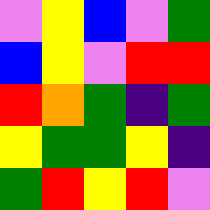[["violet", "yellow", "blue", "violet", "green"], ["blue", "yellow", "violet", "red", "red"], ["red", "orange", "green", "indigo", "green"], ["yellow", "green", "green", "yellow", "indigo"], ["green", "red", "yellow", "red", "violet"]]